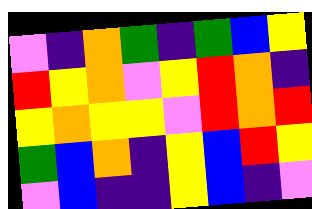[["violet", "indigo", "orange", "green", "indigo", "green", "blue", "yellow"], ["red", "yellow", "orange", "violet", "yellow", "red", "orange", "indigo"], ["yellow", "orange", "yellow", "yellow", "violet", "red", "orange", "red"], ["green", "blue", "orange", "indigo", "yellow", "blue", "red", "yellow"], ["violet", "blue", "indigo", "indigo", "yellow", "blue", "indigo", "violet"]]